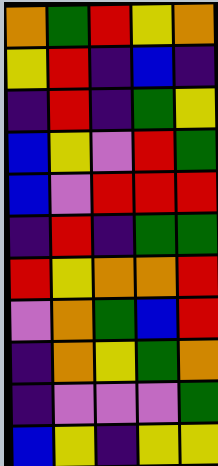[["orange", "green", "red", "yellow", "orange"], ["yellow", "red", "indigo", "blue", "indigo"], ["indigo", "red", "indigo", "green", "yellow"], ["blue", "yellow", "violet", "red", "green"], ["blue", "violet", "red", "red", "red"], ["indigo", "red", "indigo", "green", "green"], ["red", "yellow", "orange", "orange", "red"], ["violet", "orange", "green", "blue", "red"], ["indigo", "orange", "yellow", "green", "orange"], ["indigo", "violet", "violet", "violet", "green"], ["blue", "yellow", "indigo", "yellow", "yellow"]]